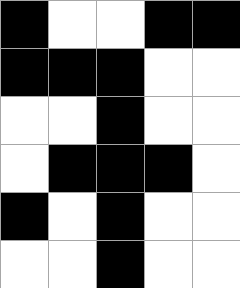[["black", "white", "white", "black", "black"], ["black", "black", "black", "white", "white"], ["white", "white", "black", "white", "white"], ["white", "black", "black", "black", "white"], ["black", "white", "black", "white", "white"], ["white", "white", "black", "white", "white"]]